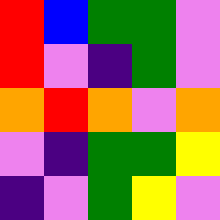[["red", "blue", "green", "green", "violet"], ["red", "violet", "indigo", "green", "violet"], ["orange", "red", "orange", "violet", "orange"], ["violet", "indigo", "green", "green", "yellow"], ["indigo", "violet", "green", "yellow", "violet"]]